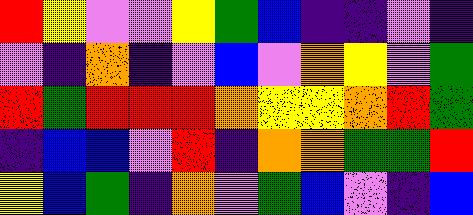[["red", "yellow", "violet", "violet", "yellow", "green", "blue", "indigo", "indigo", "violet", "indigo"], ["violet", "indigo", "orange", "indigo", "violet", "blue", "violet", "orange", "yellow", "violet", "green"], ["red", "green", "red", "red", "red", "orange", "yellow", "yellow", "orange", "red", "green"], ["indigo", "blue", "blue", "violet", "red", "indigo", "orange", "orange", "green", "green", "red"], ["yellow", "blue", "green", "indigo", "orange", "violet", "green", "blue", "violet", "indigo", "blue"]]